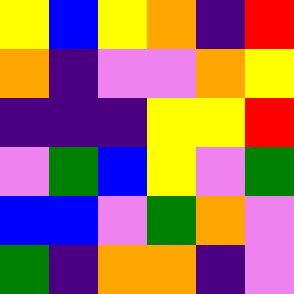[["yellow", "blue", "yellow", "orange", "indigo", "red"], ["orange", "indigo", "violet", "violet", "orange", "yellow"], ["indigo", "indigo", "indigo", "yellow", "yellow", "red"], ["violet", "green", "blue", "yellow", "violet", "green"], ["blue", "blue", "violet", "green", "orange", "violet"], ["green", "indigo", "orange", "orange", "indigo", "violet"]]